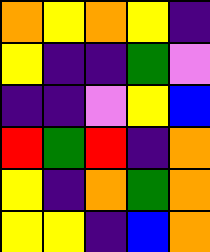[["orange", "yellow", "orange", "yellow", "indigo"], ["yellow", "indigo", "indigo", "green", "violet"], ["indigo", "indigo", "violet", "yellow", "blue"], ["red", "green", "red", "indigo", "orange"], ["yellow", "indigo", "orange", "green", "orange"], ["yellow", "yellow", "indigo", "blue", "orange"]]